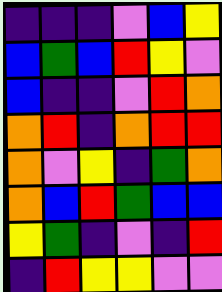[["indigo", "indigo", "indigo", "violet", "blue", "yellow"], ["blue", "green", "blue", "red", "yellow", "violet"], ["blue", "indigo", "indigo", "violet", "red", "orange"], ["orange", "red", "indigo", "orange", "red", "red"], ["orange", "violet", "yellow", "indigo", "green", "orange"], ["orange", "blue", "red", "green", "blue", "blue"], ["yellow", "green", "indigo", "violet", "indigo", "red"], ["indigo", "red", "yellow", "yellow", "violet", "violet"]]